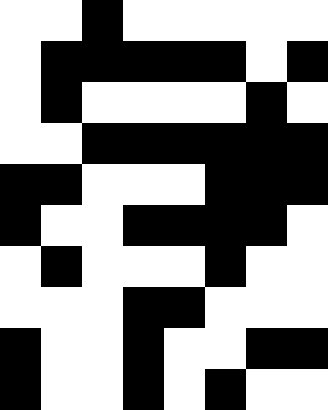[["white", "white", "black", "white", "white", "white", "white", "white"], ["white", "black", "black", "black", "black", "black", "white", "black"], ["white", "black", "white", "white", "white", "white", "black", "white"], ["white", "white", "black", "black", "black", "black", "black", "black"], ["black", "black", "white", "white", "white", "black", "black", "black"], ["black", "white", "white", "black", "black", "black", "black", "white"], ["white", "black", "white", "white", "white", "black", "white", "white"], ["white", "white", "white", "black", "black", "white", "white", "white"], ["black", "white", "white", "black", "white", "white", "black", "black"], ["black", "white", "white", "black", "white", "black", "white", "white"]]